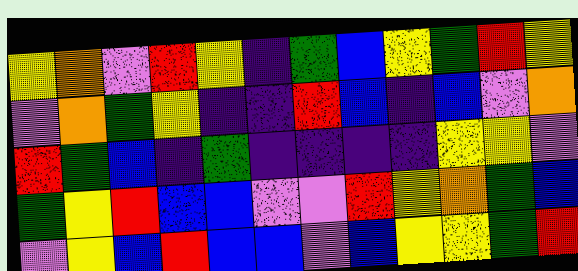[["yellow", "orange", "violet", "red", "yellow", "indigo", "green", "blue", "yellow", "green", "red", "yellow"], ["violet", "orange", "green", "yellow", "indigo", "indigo", "red", "blue", "indigo", "blue", "violet", "orange"], ["red", "green", "blue", "indigo", "green", "indigo", "indigo", "indigo", "indigo", "yellow", "yellow", "violet"], ["green", "yellow", "red", "blue", "blue", "violet", "violet", "red", "yellow", "orange", "green", "blue"], ["violet", "yellow", "blue", "red", "blue", "blue", "violet", "blue", "yellow", "yellow", "green", "red"]]